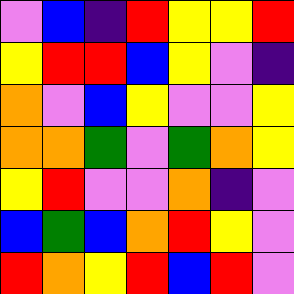[["violet", "blue", "indigo", "red", "yellow", "yellow", "red"], ["yellow", "red", "red", "blue", "yellow", "violet", "indigo"], ["orange", "violet", "blue", "yellow", "violet", "violet", "yellow"], ["orange", "orange", "green", "violet", "green", "orange", "yellow"], ["yellow", "red", "violet", "violet", "orange", "indigo", "violet"], ["blue", "green", "blue", "orange", "red", "yellow", "violet"], ["red", "orange", "yellow", "red", "blue", "red", "violet"]]